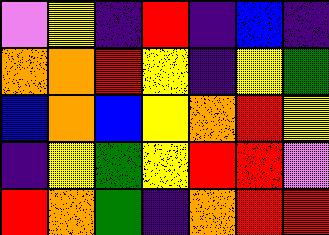[["violet", "yellow", "indigo", "red", "indigo", "blue", "indigo"], ["orange", "orange", "red", "yellow", "indigo", "yellow", "green"], ["blue", "orange", "blue", "yellow", "orange", "red", "yellow"], ["indigo", "yellow", "green", "yellow", "red", "red", "violet"], ["red", "orange", "green", "indigo", "orange", "red", "red"]]